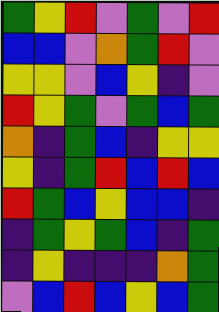[["green", "yellow", "red", "violet", "green", "violet", "red"], ["blue", "blue", "violet", "orange", "green", "red", "violet"], ["yellow", "yellow", "violet", "blue", "yellow", "indigo", "violet"], ["red", "yellow", "green", "violet", "green", "blue", "green"], ["orange", "indigo", "green", "blue", "indigo", "yellow", "yellow"], ["yellow", "indigo", "green", "red", "blue", "red", "blue"], ["red", "green", "blue", "yellow", "blue", "blue", "indigo"], ["indigo", "green", "yellow", "green", "blue", "indigo", "green"], ["indigo", "yellow", "indigo", "indigo", "indigo", "orange", "green"], ["violet", "blue", "red", "blue", "yellow", "blue", "green"]]